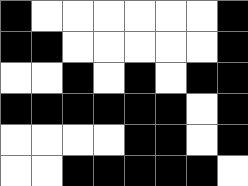[["black", "white", "white", "white", "white", "white", "white", "black"], ["black", "black", "white", "white", "white", "white", "white", "black"], ["white", "white", "black", "white", "black", "white", "black", "black"], ["black", "black", "black", "black", "black", "black", "white", "black"], ["white", "white", "white", "white", "black", "black", "white", "black"], ["white", "white", "black", "black", "black", "black", "black", "white"]]